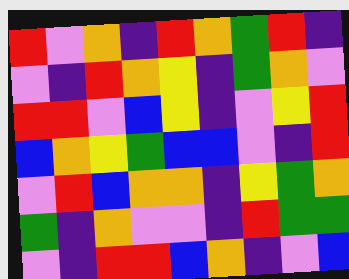[["red", "violet", "orange", "indigo", "red", "orange", "green", "red", "indigo"], ["violet", "indigo", "red", "orange", "yellow", "indigo", "green", "orange", "violet"], ["red", "red", "violet", "blue", "yellow", "indigo", "violet", "yellow", "red"], ["blue", "orange", "yellow", "green", "blue", "blue", "violet", "indigo", "red"], ["violet", "red", "blue", "orange", "orange", "indigo", "yellow", "green", "orange"], ["green", "indigo", "orange", "violet", "violet", "indigo", "red", "green", "green"], ["violet", "indigo", "red", "red", "blue", "orange", "indigo", "violet", "blue"]]